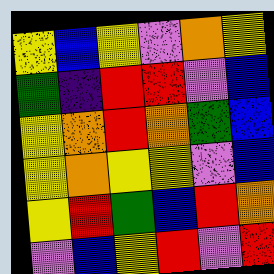[["yellow", "blue", "yellow", "violet", "orange", "yellow"], ["green", "indigo", "red", "red", "violet", "blue"], ["yellow", "orange", "red", "orange", "green", "blue"], ["yellow", "orange", "yellow", "yellow", "violet", "blue"], ["yellow", "red", "green", "blue", "red", "orange"], ["violet", "blue", "yellow", "red", "violet", "red"]]